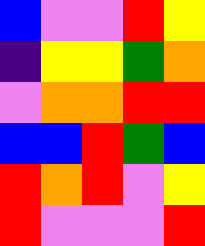[["blue", "violet", "violet", "red", "yellow"], ["indigo", "yellow", "yellow", "green", "orange"], ["violet", "orange", "orange", "red", "red"], ["blue", "blue", "red", "green", "blue"], ["red", "orange", "red", "violet", "yellow"], ["red", "violet", "violet", "violet", "red"]]